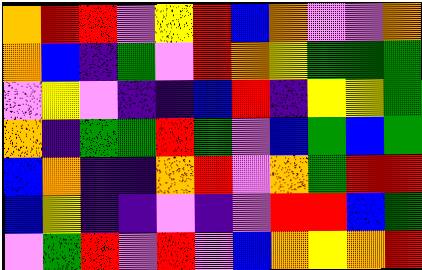[["orange", "red", "red", "violet", "yellow", "red", "blue", "orange", "violet", "violet", "orange"], ["orange", "blue", "indigo", "green", "violet", "red", "orange", "yellow", "green", "green", "green"], ["violet", "yellow", "violet", "indigo", "indigo", "blue", "red", "indigo", "yellow", "yellow", "green"], ["orange", "indigo", "green", "green", "red", "green", "violet", "blue", "green", "blue", "green"], ["blue", "orange", "indigo", "indigo", "orange", "red", "violet", "orange", "green", "red", "red"], ["blue", "yellow", "indigo", "indigo", "violet", "indigo", "violet", "red", "red", "blue", "green"], ["violet", "green", "red", "violet", "red", "violet", "blue", "orange", "yellow", "orange", "red"]]